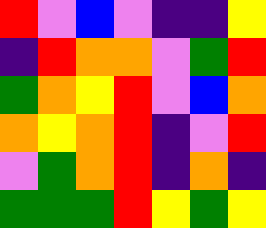[["red", "violet", "blue", "violet", "indigo", "indigo", "yellow"], ["indigo", "red", "orange", "orange", "violet", "green", "red"], ["green", "orange", "yellow", "red", "violet", "blue", "orange"], ["orange", "yellow", "orange", "red", "indigo", "violet", "red"], ["violet", "green", "orange", "red", "indigo", "orange", "indigo"], ["green", "green", "green", "red", "yellow", "green", "yellow"]]